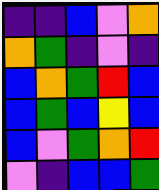[["indigo", "indigo", "blue", "violet", "orange"], ["orange", "green", "indigo", "violet", "indigo"], ["blue", "orange", "green", "red", "blue"], ["blue", "green", "blue", "yellow", "blue"], ["blue", "violet", "green", "orange", "red"], ["violet", "indigo", "blue", "blue", "green"]]